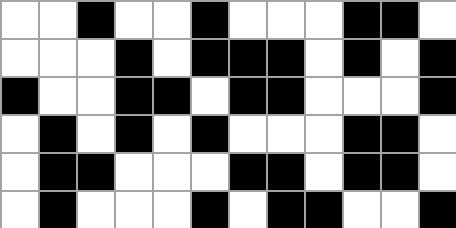[["white", "white", "black", "white", "white", "black", "white", "white", "white", "black", "black", "white"], ["white", "white", "white", "black", "white", "black", "black", "black", "white", "black", "white", "black"], ["black", "white", "white", "black", "black", "white", "black", "black", "white", "white", "white", "black"], ["white", "black", "white", "black", "white", "black", "white", "white", "white", "black", "black", "white"], ["white", "black", "black", "white", "white", "white", "black", "black", "white", "black", "black", "white"], ["white", "black", "white", "white", "white", "black", "white", "black", "black", "white", "white", "black"]]